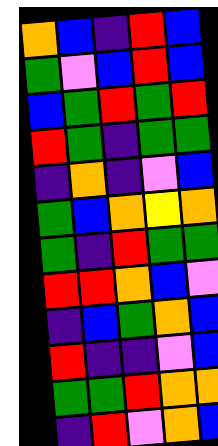[["orange", "blue", "indigo", "red", "blue"], ["green", "violet", "blue", "red", "blue"], ["blue", "green", "red", "green", "red"], ["red", "green", "indigo", "green", "green"], ["indigo", "orange", "indigo", "violet", "blue"], ["green", "blue", "orange", "yellow", "orange"], ["green", "indigo", "red", "green", "green"], ["red", "red", "orange", "blue", "violet"], ["indigo", "blue", "green", "orange", "blue"], ["red", "indigo", "indigo", "violet", "blue"], ["green", "green", "red", "orange", "orange"], ["indigo", "red", "violet", "orange", "blue"]]